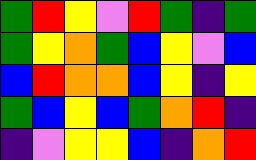[["green", "red", "yellow", "violet", "red", "green", "indigo", "green"], ["green", "yellow", "orange", "green", "blue", "yellow", "violet", "blue"], ["blue", "red", "orange", "orange", "blue", "yellow", "indigo", "yellow"], ["green", "blue", "yellow", "blue", "green", "orange", "red", "indigo"], ["indigo", "violet", "yellow", "yellow", "blue", "indigo", "orange", "red"]]